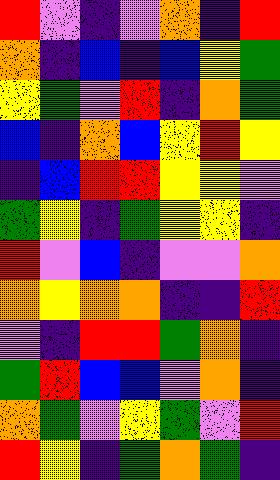[["red", "violet", "indigo", "violet", "orange", "indigo", "red"], ["orange", "indigo", "blue", "indigo", "blue", "yellow", "green"], ["yellow", "green", "violet", "red", "indigo", "orange", "green"], ["blue", "indigo", "orange", "blue", "yellow", "red", "yellow"], ["indigo", "blue", "red", "red", "yellow", "yellow", "violet"], ["green", "yellow", "indigo", "green", "yellow", "yellow", "indigo"], ["red", "violet", "blue", "indigo", "violet", "violet", "orange"], ["orange", "yellow", "orange", "orange", "indigo", "indigo", "red"], ["violet", "indigo", "red", "red", "green", "orange", "indigo"], ["green", "red", "blue", "blue", "violet", "orange", "indigo"], ["orange", "green", "violet", "yellow", "green", "violet", "red"], ["red", "yellow", "indigo", "green", "orange", "green", "indigo"]]